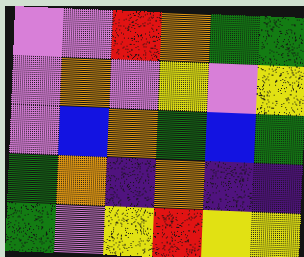[["violet", "violet", "red", "orange", "green", "green"], ["violet", "orange", "violet", "yellow", "violet", "yellow"], ["violet", "blue", "orange", "green", "blue", "green"], ["green", "orange", "indigo", "orange", "indigo", "indigo"], ["green", "violet", "yellow", "red", "yellow", "yellow"]]